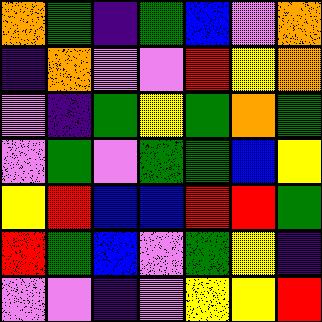[["orange", "green", "indigo", "green", "blue", "violet", "orange"], ["indigo", "orange", "violet", "violet", "red", "yellow", "orange"], ["violet", "indigo", "green", "yellow", "green", "orange", "green"], ["violet", "green", "violet", "green", "green", "blue", "yellow"], ["yellow", "red", "blue", "blue", "red", "red", "green"], ["red", "green", "blue", "violet", "green", "yellow", "indigo"], ["violet", "violet", "indigo", "violet", "yellow", "yellow", "red"]]